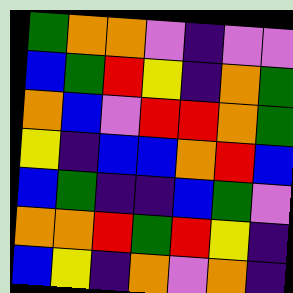[["green", "orange", "orange", "violet", "indigo", "violet", "violet"], ["blue", "green", "red", "yellow", "indigo", "orange", "green"], ["orange", "blue", "violet", "red", "red", "orange", "green"], ["yellow", "indigo", "blue", "blue", "orange", "red", "blue"], ["blue", "green", "indigo", "indigo", "blue", "green", "violet"], ["orange", "orange", "red", "green", "red", "yellow", "indigo"], ["blue", "yellow", "indigo", "orange", "violet", "orange", "indigo"]]